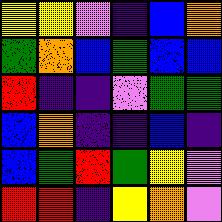[["yellow", "yellow", "violet", "indigo", "blue", "orange"], ["green", "orange", "blue", "green", "blue", "blue"], ["red", "indigo", "indigo", "violet", "green", "green"], ["blue", "orange", "indigo", "indigo", "blue", "indigo"], ["blue", "green", "red", "green", "yellow", "violet"], ["red", "red", "indigo", "yellow", "orange", "violet"]]